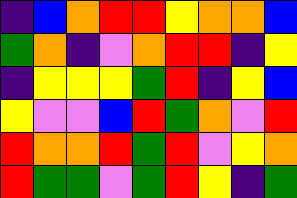[["indigo", "blue", "orange", "red", "red", "yellow", "orange", "orange", "blue"], ["green", "orange", "indigo", "violet", "orange", "red", "red", "indigo", "yellow"], ["indigo", "yellow", "yellow", "yellow", "green", "red", "indigo", "yellow", "blue"], ["yellow", "violet", "violet", "blue", "red", "green", "orange", "violet", "red"], ["red", "orange", "orange", "red", "green", "red", "violet", "yellow", "orange"], ["red", "green", "green", "violet", "green", "red", "yellow", "indigo", "green"]]